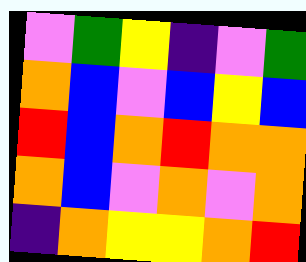[["violet", "green", "yellow", "indigo", "violet", "green"], ["orange", "blue", "violet", "blue", "yellow", "blue"], ["red", "blue", "orange", "red", "orange", "orange"], ["orange", "blue", "violet", "orange", "violet", "orange"], ["indigo", "orange", "yellow", "yellow", "orange", "red"]]